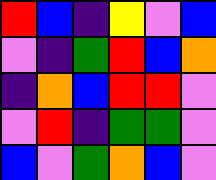[["red", "blue", "indigo", "yellow", "violet", "blue"], ["violet", "indigo", "green", "red", "blue", "orange"], ["indigo", "orange", "blue", "red", "red", "violet"], ["violet", "red", "indigo", "green", "green", "violet"], ["blue", "violet", "green", "orange", "blue", "violet"]]